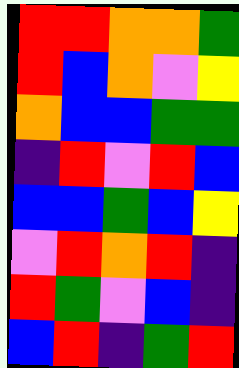[["red", "red", "orange", "orange", "green"], ["red", "blue", "orange", "violet", "yellow"], ["orange", "blue", "blue", "green", "green"], ["indigo", "red", "violet", "red", "blue"], ["blue", "blue", "green", "blue", "yellow"], ["violet", "red", "orange", "red", "indigo"], ["red", "green", "violet", "blue", "indigo"], ["blue", "red", "indigo", "green", "red"]]